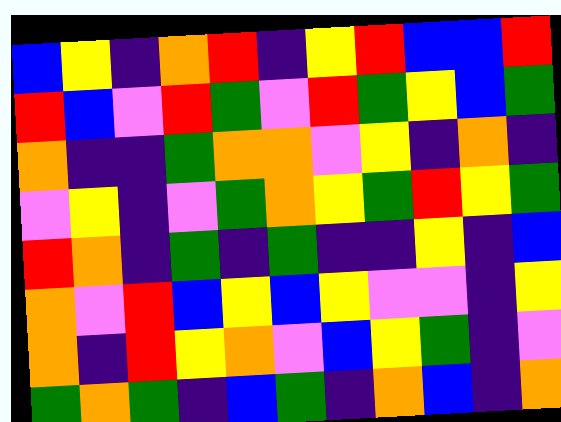[["blue", "yellow", "indigo", "orange", "red", "indigo", "yellow", "red", "blue", "blue", "red"], ["red", "blue", "violet", "red", "green", "violet", "red", "green", "yellow", "blue", "green"], ["orange", "indigo", "indigo", "green", "orange", "orange", "violet", "yellow", "indigo", "orange", "indigo"], ["violet", "yellow", "indigo", "violet", "green", "orange", "yellow", "green", "red", "yellow", "green"], ["red", "orange", "indigo", "green", "indigo", "green", "indigo", "indigo", "yellow", "indigo", "blue"], ["orange", "violet", "red", "blue", "yellow", "blue", "yellow", "violet", "violet", "indigo", "yellow"], ["orange", "indigo", "red", "yellow", "orange", "violet", "blue", "yellow", "green", "indigo", "violet"], ["green", "orange", "green", "indigo", "blue", "green", "indigo", "orange", "blue", "indigo", "orange"]]